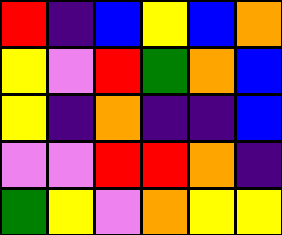[["red", "indigo", "blue", "yellow", "blue", "orange"], ["yellow", "violet", "red", "green", "orange", "blue"], ["yellow", "indigo", "orange", "indigo", "indigo", "blue"], ["violet", "violet", "red", "red", "orange", "indigo"], ["green", "yellow", "violet", "orange", "yellow", "yellow"]]